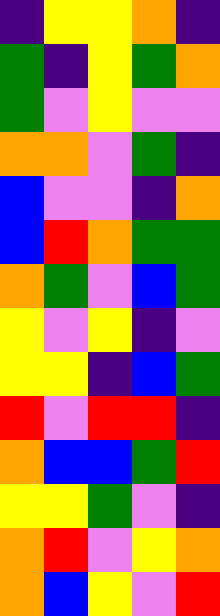[["indigo", "yellow", "yellow", "orange", "indigo"], ["green", "indigo", "yellow", "green", "orange"], ["green", "violet", "yellow", "violet", "violet"], ["orange", "orange", "violet", "green", "indigo"], ["blue", "violet", "violet", "indigo", "orange"], ["blue", "red", "orange", "green", "green"], ["orange", "green", "violet", "blue", "green"], ["yellow", "violet", "yellow", "indigo", "violet"], ["yellow", "yellow", "indigo", "blue", "green"], ["red", "violet", "red", "red", "indigo"], ["orange", "blue", "blue", "green", "red"], ["yellow", "yellow", "green", "violet", "indigo"], ["orange", "red", "violet", "yellow", "orange"], ["orange", "blue", "yellow", "violet", "red"]]